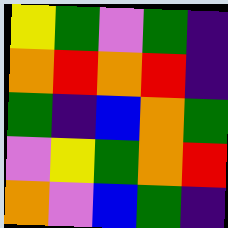[["yellow", "green", "violet", "green", "indigo"], ["orange", "red", "orange", "red", "indigo"], ["green", "indigo", "blue", "orange", "green"], ["violet", "yellow", "green", "orange", "red"], ["orange", "violet", "blue", "green", "indigo"]]